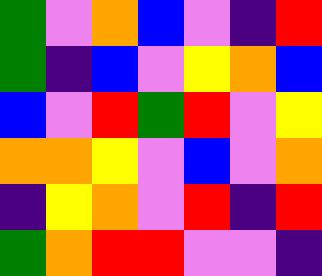[["green", "violet", "orange", "blue", "violet", "indigo", "red"], ["green", "indigo", "blue", "violet", "yellow", "orange", "blue"], ["blue", "violet", "red", "green", "red", "violet", "yellow"], ["orange", "orange", "yellow", "violet", "blue", "violet", "orange"], ["indigo", "yellow", "orange", "violet", "red", "indigo", "red"], ["green", "orange", "red", "red", "violet", "violet", "indigo"]]